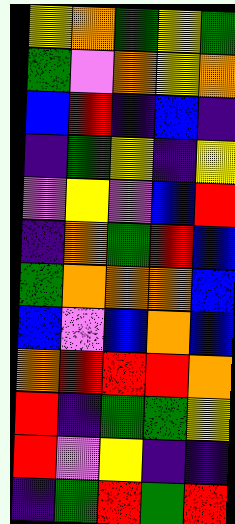[["yellow", "orange", "green", "yellow", "green"], ["green", "violet", "orange", "yellow", "orange"], ["blue", "red", "indigo", "blue", "indigo"], ["indigo", "green", "yellow", "indigo", "yellow"], ["violet", "yellow", "violet", "blue", "red"], ["indigo", "orange", "green", "red", "blue"], ["green", "orange", "orange", "orange", "blue"], ["blue", "violet", "blue", "orange", "blue"], ["orange", "red", "red", "red", "orange"], ["red", "indigo", "green", "green", "yellow"], ["red", "violet", "yellow", "indigo", "indigo"], ["indigo", "green", "red", "green", "red"]]